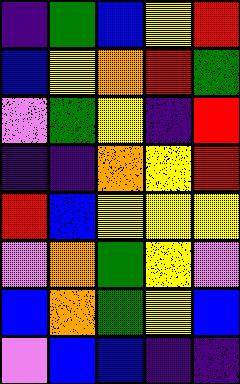[["indigo", "green", "blue", "yellow", "red"], ["blue", "yellow", "orange", "red", "green"], ["violet", "green", "yellow", "indigo", "red"], ["indigo", "indigo", "orange", "yellow", "red"], ["red", "blue", "yellow", "yellow", "yellow"], ["violet", "orange", "green", "yellow", "violet"], ["blue", "orange", "green", "yellow", "blue"], ["violet", "blue", "blue", "indigo", "indigo"]]